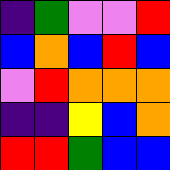[["indigo", "green", "violet", "violet", "red"], ["blue", "orange", "blue", "red", "blue"], ["violet", "red", "orange", "orange", "orange"], ["indigo", "indigo", "yellow", "blue", "orange"], ["red", "red", "green", "blue", "blue"]]